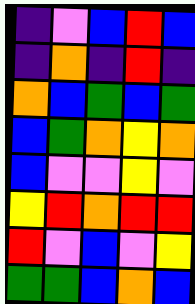[["indigo", "violet", "blue", "red", "blue"], ["indigo", "orange", "indigo", "red", "indigo"], ["orange", "blue", "green", "blue", "green"], ["blue", "green", "orange", "yellow", "orange"], ["blue", "violet", "violet", "yellow", "violet"], ["yellow", "red", "orange", "red", "red"], ["red", "violet", "blue", "violet", "yellow"], ["green", "green", "blue", "orange", "blue"]]